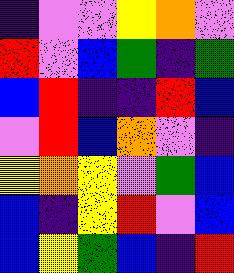[["indigo", "violet", "violet", "yellow", "orange", "violet"], ["red", "violet", "blue", "green", "indigo", "green"], ["blue", "red", "indigo", "indigo", "red", "blue"], ["violet", "red", "blue", "orange", "violet", "indigo"], ["yellow", "orange", "yellow", "violet", "green", "blue"], ["blue", "indigo", "yellow", "red", "violet", "blue"], ["blue", "yellow", "green", "blue", "indigo", "red"]]